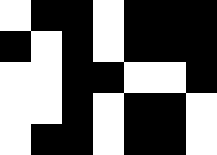[["white", "black", "black", "white", "black", "black", "black"], ["black", "white", "black", "white", "black", "black", "black"], ["white", "white", "black", "black", "white", "white", "black"], ["white", "white", "black", "white", "black", "black", "white"], ["white", "black", "black", "white", "black", "black", "white"]]